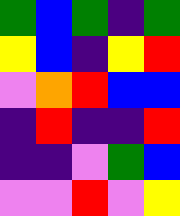[["green", "blue", "green", "indigo", "green"], ["yellow", "blue", "indigo", "yellow", "red"], ["violet", "orange", "red", "blue", "blue"], ["indigo", "red", "indigo", "indigo", "red"], ["indigo", "indigo", "violet", "green", "blue"], ["violet", "violet", "red", "violet", "yellow"]]